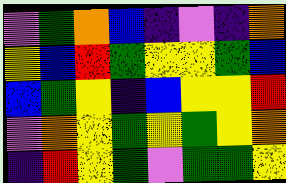[["violet", "green", "orange", "blue", "indigo", "violet", "indigo", "orange"], ["yellow", "blue", "red", "green", "yellow", "yellow", "green", "blue"], ["blue", "green", "yellow", "indigo", "blue", "yellow", "yellow", "red"], ["violet", "orange", "yellow", "green", "yellow", "green", "yellow", "orange"], ["indigo", "red", "yellow", "green", "violet", "green", "green", "yellow"]]